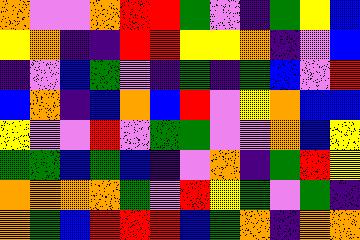[["orange", "violet", "violet", "orange", "red", "red", "green", "violet", "indigo", "green", "yellow", "blue"], ["yellow", "orange", "indigo", "indigo", "red", "red", "yellow", "yellow", "orange", "indigo", "violet", "blue"], ["indigo", "violet", "blue", "green", "violet", "indigo", "green", "indigo", "green", "blue", "violet", "red"], ["blue", "orange", "indigo", "blue", "orange", "blue", "red", "violet", "yellow", "orange", "blue", "blue"], ["yellow", "violet", "violet", "red", "violet", "green", "green", "violet", "violet", "orange", "blue", "yellow"], ["green", "green", "blue", "green", "blue", "indigo", "violet", "orange", "indigo", "green", "red", "yellow"], ["orange", "orange", "orange", "orange", "green", "violet", "red", "yellow", "green", "violet", "green", "indigo"], ["orange", "green", "blue", "red", "red", "red", "blue", "green", "orange", "indigo", "orange", "orange"]]